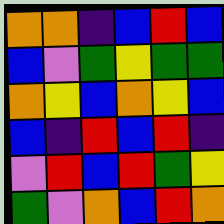[["orange", "orange", "indigo", "blue", "red", "blue"], ["blue", "violet", "green", "yellow", "green", "green"], ["orange", "yellow", "blue", "orange", "yellow", "blue"], ["blue", "indigo", "red", "blue", "red", "indigo"], ["violet", "red", "blue", "red", "green", "yellow"], ["green", "violet", "orange", "blue", "red", "orange"]]